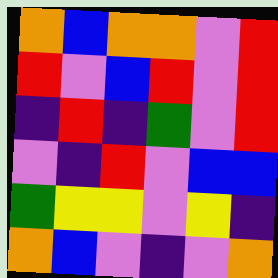[["orange", "blue", "orange", "orange", "violet", "red"], ["red", "violet", "blue", "red", "violet", "red"], ["indigo", "red", "indigo", "green", "violet", "red"], ["violet", "indigo", "red", "violet", "blue", "blue"], ["green", "yellow", "yellow", "violet", "yellow", "indigo"], ["orange", "blue", "violet", "indigo", "violet", "orange"]]